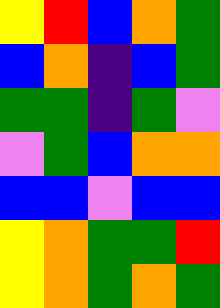[["yellow", "red", "blue", "orange", "green"], ["blue", "orange", "indigo", "blue", "green"], ["green", "green", "indigo", "green", "violet"], ["violet", "green", "blue", "orange", "orange"], ["blue", "blue", "violet", "blue", "blue"], ["yellow", "orange", "green", "green", "red"], ["yellow", "orange", "green", "orange", "green"]]